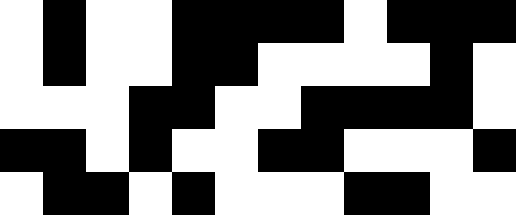[["white", "black", "white", "white", "black", "black", "black", "black", "white", "black", "black", "black"], ["white", "black", "white", "white", "black", "black", "white", "white", "white", "white", "black", "white"], ["white", "white", "white", "black", "black", "white", "white", "black", "black", "black", "black", "white"], ["black", "black", "white", "black", "white", "white", "black", "black", "white", "white", "white", "black"], ["white", "black", "black", "white", "black", "white", "white", "white", "black", "black", "white", "white"]]